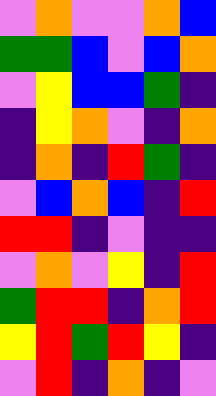[["violet", "orange", "violet", "violet", "orange", "blue"], ["green", "green", "blue", "violet", "blue", "orange"], ["violet", "yellow", "blue", "blue", "green", "indigo"], ["indigo", "yellow", "orange", "violet", "indigo", "orange"], ["indigo", "orange", "indigo", "red", "green", "indigo"], ["violet", "blue", "orange", "blue", "indigo", "red"], ["red", "red", "indigo", "violet", "indigo", "indigo"], ["violet", "orange", "violet", "yellow", "indigo", "red"], ["green", "red", "red", "indigo", "orange", "red"], ["yellow", "red", "green", "red", "yellow", "indigo"], ["violet", "red", "indigo", "orange", "indigo", "violet"]]